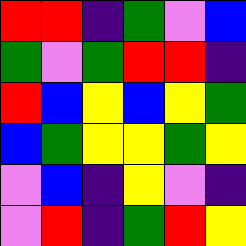[["red", "red", "indigo", "green", "violet", "blue"], ["green", "violet", "green", "red", "red", "indigo"], ["red", "blue", "yellow", "blue", "yellow", "green"], ["blue", "green", "yellow", "yellow", "green", "yellow"], ["violet", "blue", "indigo", "yellow", "violet", "indigo"], ["violet", "red", "indigo", "green", "red", "yellow"]]